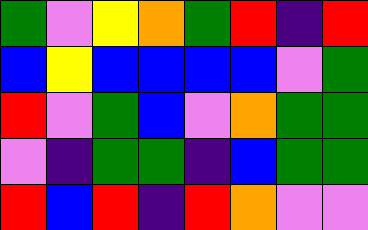[["green", "violet", "yellow", "orange", "green", "red", "indigo", "red"], ["blue", "yellow", "blue", "blue", "blue", "blue", "violet", "green"], ["red", "violet", "green", "blue", "violet", "orange", "green", "green"], ["violet", "indigo", "green", "green", "indigo", "blue", "green", "green"], ["red", "blue", "red", "indigo", "red", "orange", "violet", "violet"]]